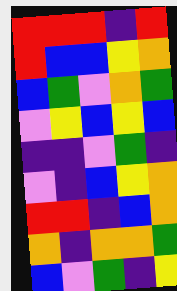[["red", "red", "red", "indigo", "red"], ["red", "blue", "blue", "yellow", "orange"], ["blue", "green", "violet", "orange", "green"], ["violet", "yellow", "blue", "yellow", "blue"], ["indigo", "indigo", "violet", "green", "indigo"], ["violet", "indigo", "blue", "yellow", "orange"], ["red", "red", "indigo", "blue", "orange"], ["orange", "indigo", "orange", "orange", "green"], ["blue", "violet", "green", "indigo", "yellow"]]